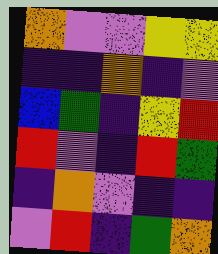[["orange", "violet", "violet", "yellow", "yellow"], ["indigo", "indigo", "orange", "indigo", "violet"], ["blue", "green", "indigo", "yellow", "red"], ["red", "violet", "indigo", "red", "green"], ["indigo", "orange", "violet", "indigo", "indigo"], ["violet", "red", "indigo", "green", "orange"]]